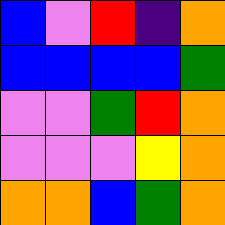[["blue", "violet", "red", "indigo", "orange"], ["blue", "blue", "blue", "blue", "green"], ["violet", "violet", "green", "red", "orange"], ["violet", "violet", "violet", "yellow", "orange"], ["orange", "orange", "blue", "green", "orange"]]